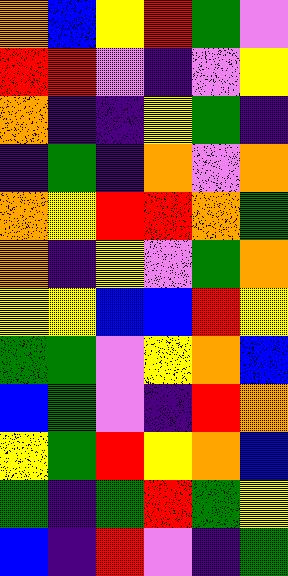[["orange", "blue", "yellow", "red", "green", "violet"], ["red", "red", "violet", "indigo", "violet", "yellow"], ["orange", "indigo", "indigo", "yellow", "green", "indigo"], ["indigo", "green", "indigo", "orange", "violet", "orange"], ["orange", "yellow", "red", "red", "orange", "green"], ["orange", "indigo", "yellow", "violet", "green", "orange"], ["yellow", "yellow", "blue", "blue", "red", "yellow"], ["green", "green", "violet", "yellow", "orange", "blue"], ["blue", "green", "violet", "indigo", "red", "orange"], ["yellow", "green", "red", "yellow", "orange", "blue"], ["green", "indigo", "green", "red", "green", "yellow"], ["blue", "indigo", "red", "violet", "indigo", "green"]]